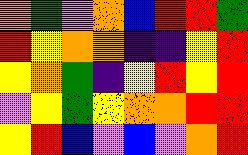[["orange", "green", "violet", "orange", "blue", "red", "red", "green"], ["red", "yellow", "orange", "orange", "indigo", "indigo", "yellow", "red"], ["yellow", "orange", "green", "indigo", "yellow", "red", "yellow", "red"], ["violet", "yellow", "green", "yellow", "orange", "orange", "red", "red"], ["yellow", "red", "blue", "violet", "blue", "violet", "orange", "red"]]